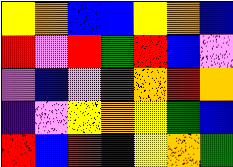[["yellow", "orange", "blue", "blue", "yellow", "orange", "blue"], ["red", "violet", "red", "green", "red", "blue", "violet"], ["violet", "blue", "violet", "red", "orange", "red", "orange"], ["indigo", "violet", "yellow", "orange", "yellow", "green", "blue"], ["red", "blue", "red", "blue", "yellow", "orange", "green"]]